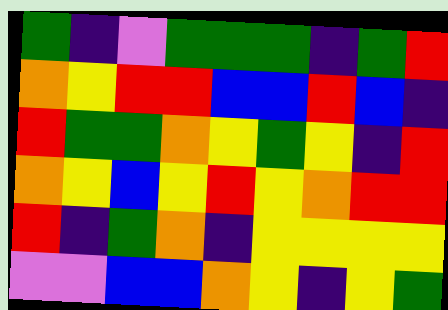[["green", "indigo", "violet", "green", "green", "green", "indigo", "green", "red"], ["orange", "yellow", "red", "red", "blue", "blue", "red", "blue", "indigo"], ["red", "green", "green", "orange", "yellow", "green", "yellow", "indigo", "red"], ["orange", "yellow", "blue", "yellow", "red", "yellow", "orange", "red", "red"], ["red", "indigo", "green", "orange", "indigo", "yellow", "yellow", "yellow", "yellow"], ["violet", "violet", "blue", "blue", "orange", "yellow", "indigo", "yellow", "green"]]